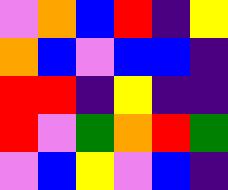[["violet", "orange", "blue", "red", "indigo", "yellow"], ["orange", "blue", "violet", "blue", "blue", "indigo"], ["red", "red", "indigo", "yellow", "indigo", "indigo"], ["red", "violet", "green", "orange", "red", "green"], ["violet", "blue", "yellow", "violet", "blue", "indigo"]]